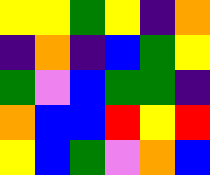[["yellow", "yellow", "green", "yellow", "indigo", "orange"], ["indigo", "orange", "indigo", "blue", "green", "yellow"], ["green", "violet", "blue", "green", "green", "indigo"], ["orange", "blue", "blue", "red", "yellow", "red"], ["yellow", "blue", "green", "violet", "orange", "blue"]]